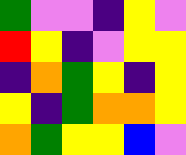[["green", "violet", "violet", "indigo", "yellow", "violet"], ["red", "yellow", "indigo", "violet", "yellow", "yellow"], ["indigo", "orange", "green", "yellow", "indigo", "yellow"], ["yellow", "indigo", "green", "orange", "orange", "yellow"], ["orange", "green", "yellow", "yellow", "blue", "violet"]]